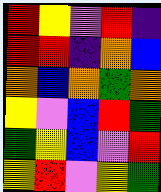[["red", "yellow", "violet", "red", "indigo"], ["red", "red", "indigo", "orange", "blue"], ["orange", "blue", "orange", "green", "orange"], ["yellow", "violet", "blue", "red", "green"], ["green", "yellow", "blue", "violet", "red"], ["yellow", "red", "violet", "yellow", "green"]]